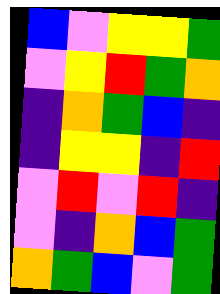[["blue", "violet", "yellow", "yellow", "green"], ["violet", "yellow", "red", "green", "orange"], ["indigo", "orange", "green", "blue", "indigo"], ["indigo", "yellow", "yellow", "indigo", "red"], ["violet", "red", "violet", "red", "indigo"], ["violet", "indigo", "orange", "blue", "green"], ["orange", "green", "blue", "violet", "green"]]